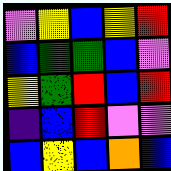[["violet", "yellow", "blue", "yellow", "red"], ["blue", "green", "green", "blue", "violet"], ["yellow", "green", "red", "blue", "red"], ["indigo", "blue", "red", "violet", "violet"], ["blue", "yellow", "blue", "orange", "blue"]]